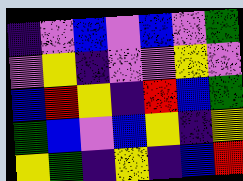[["indigo", "violet", "blue", "violet", "blue", "violet", "green"], ["violet", "yellow", "indigo", "violet", "violet", "yellow", "violet"], ["blue", "red", "yellow", "indigo", "red", "blue", "green"], ["green", "blue", "violet", "blue", "yellow", "indigo", "yellow"], ["yellow", "green", "indigo", "yellow", "indigo", "blue", "red"]]